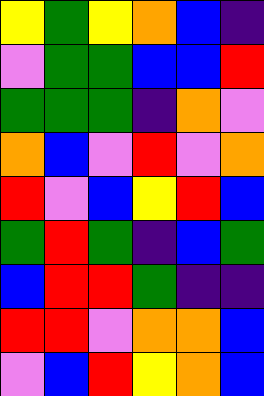[["yellow", "green", "yellow", "orange", "blue", "indigo"], ["violet", "green", "green", "blue", "blue", "red"], ["green", "green", "green", "indigo", "orange", "violet"], ["orange", "blue", "violet", "red", "violet", "orange"], ["red", "violet", "blue", "yellow", "red", "blue"], ["green", "red", "green", "indigo", "blue", "green"], ["blue", "red", "red", "green", "indigo", "indigo"], ["red", "red", "violet", "orange", "orange", "blue"], ["violet", "blue", "red", "yellow", "orange", "blue"]]